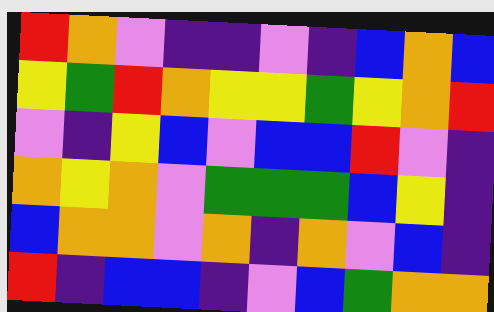[["red", "orange", "violet", "indigo", "indigo", "violet", "indigo", "blue", "orange", "blue"], ["yellow", "green", "red", "orange", "yellow", "yellow", "green", "yellow", "orange", "red"], ["violet", "indigo", "yellow", "blue", "violet", "blue", "blue", "red", "violet", "indigo"], ["orange", "yellow", "orange", "violet", "green", "green", "green", "blue", "yellow", "indigo"], ["blue", "orange", "orange", "violet", "orange", "indigo", "orange", "violet", "blue", "indigo"], ["red", "indigo", "blue", "blue", "indigo", "violet", "blue", "green", "orange", "orange"]]